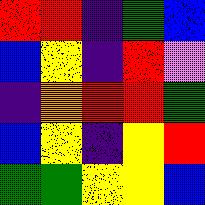[["red", "red", "indigo", "green", "blue"], ["blue", "yellow", "indigo", "red", "violet"], ["indigo", "orange", "red", "red", "green"], ["blue", "yellow", "indigo", "yellow", "red"], ["green", "green", "yellow", "yellow", "blue"]]